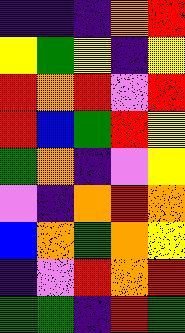[["indigo", "indigo", "indigo", "orange", "red"], ["yellow", "green", "yellow", "indigo", "yellow"], ["red", "orange", "red", "violet", "red"], ["red", "blue", "green", "red", "yellow"], ["green", "orange", "indigo", "violet", "yellow"], ["violet", "indigo", "orange", "red", "orange"], ["blue", "orange", "green", "orange", "yellow"], ["indigo", "violet", "red", "orange", "red"], ["green", "green", "indigo", "red", "green"]]